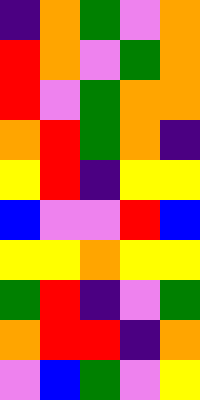[["indigo", "orange", "green", "violet", "orange"], ["red", "orange", "violet", "green", "orange"], ["red", "violet", "green", "orange", "orange"], ["orange", "red", "green", "orange", "indigo"], ["yellow", "red", "indigo", "yellow", "yellow"], ["blue", "violet", "violet", "red", "blue"], ["yellow", "yellow", "orange", "yellow", "yellow"], ["green", "red", "indigo", "violet", "green"], ["orange", "red", "red", "indigo", "orange"], ["violet", "blue", "green", "violet", "yellow"]]